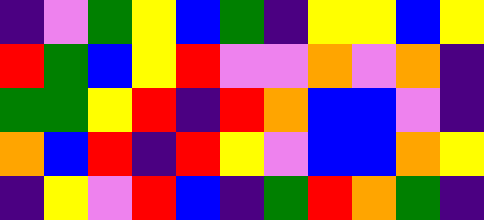[["indigo", "violet", "green", "yellow", "blue", "green", "indigo", "yellow", "yellow", "blue", "yellow"], ["red", "green", "blue", "yellow", "red", "violet", "violet", "orange", "violet", "orange", "indigo"], ["green", "green", "yellow", "red", "indigo", "red", "orange", "blue", "blue", "violet", "indigo"], ["orange", "blue", "red", "indigo", "red", "yellow", "violet", "blue", "blue", "orange", "yellow"], ["indigo", "yellow", "violet", "red", "blue", "indigo", "green", "red", "orange", "green", "indigo"]]